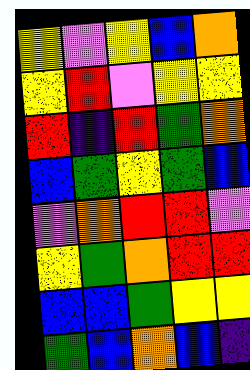[["yellow", "violet", "yellow", "blue", "orange"], ["yellow", "red", "violet", "yellow", "yellow"], ["red", "indigo", "red", "green", "orange"], ["blue", "green", "yellow", "green", "blue"], ["violet", "orange", "red", "red", "violet"], ["yellow", "green", "orange", "red", "red"], ["blue", "blue", "green", "yellow", "yellow"], ["green", "blue", "orange", "blue", "indigo"]]